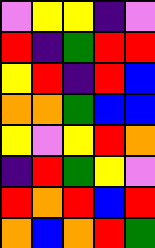[["violet", "yellow", "yellow", "indigo", "violet"], ["red", "indigo", "green", "red", "red"], ["yellow", "red", "indigo", "red", "blue"], ["orange", "orange", "green", "blue", "blue"], ["yellow", "violet", "yellow", "red", "orange"], ["indigo", "red", "green", "yellow", "violet"], ["red", "orange", "red", "blue", "red"], ["orange", "blue", "orange", "red", "green"]]